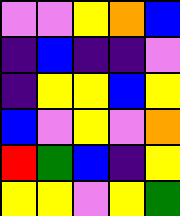[["violet", "violet", "yellow", "orange", "blue"], ["indigo", "blue", "indigo", "indigo", "violet"], ["indigo", "yellow", "yellow", "blue", "yellow"], ["blue", "violet", "yellow", "violet", "orange"], ["red", "green", "blue", "indigo", "yellow"], ["yellow", "yellow", "violet", "yellow", "green"]]